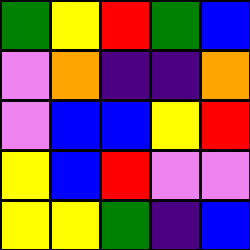[["green", "yellow", "red", "green", "blue"], ["violet", "orange", "indigo", "indigo", "orange"], ["violet", "blue", "blue", "yellow", "red"], ["yellow", "blue", "red", "violet", "violet"], ["yellow", "yellow", "green", "indigo", "blue"]]